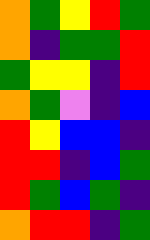[["orange", "green", "yellow", "red", "green"], ["orange", "indigo", "green", "green", "red"], ["green", "yellow", "yellow", "indigo", "red"], ["orange", "green", "violet", "indigo", "blue"], ["red", "yellow", "blue", "blue", "indigo"], ["red", "red", "indigo", "blue", "green"], ["red", "green", "blue", "green", "indigo"], ["orange", "red", "red", "indigo", "green"]]